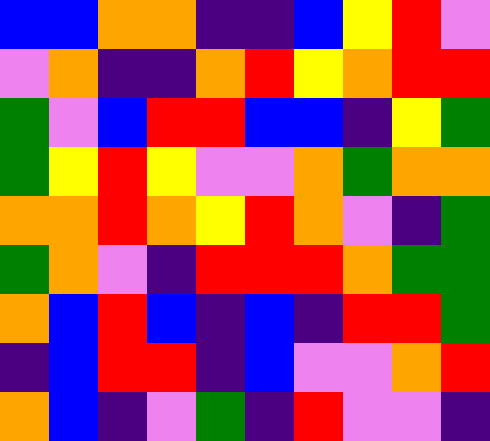[["blue", "blue", "orange", "orange", "indigo", "indigo", "blue", "yellow", "red", "violet"], ["violet", "orange", "indigo", "indigo", "orange", "red", "yellow", "orange", "red", "red"], ["green", "violet", "blue", "red", "red", "blue", "blue", "indigo", "yellow", "green"], ["green", "yellow", "red", "yellow", "violet", "violet", "orange", "green", "orange", "orange"], ["orange", "orange", "red", "orange", "yellow", "red", "orange", "violet", "indigo", "green"], ["green", "orange", "violet", "indigo", "red", "red", "red", "orange", "green", "green"], ["orange", "blue", "red", "blue", "indigo", "blue", "indigo", "red", "red", "green"], ["indigo", "blue", "red", "red", "indigo", "blue", "violet", "violet", "orange", "red"], ["orange", "blue", "indigo", "violet", "green", "indigo", "red", "violet", "violet", "indigo"]]